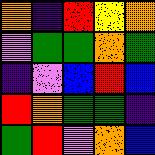[["orange", "indigo", "red", "yellow", "orange"], ["violet", "green", "green", "orange", "green"], ["indigo", "violet", "blue", "red", "blue"], ["red", "orange", "green", "green", "indigo"], ["green", "red", "violet", "orange", "blue"]]